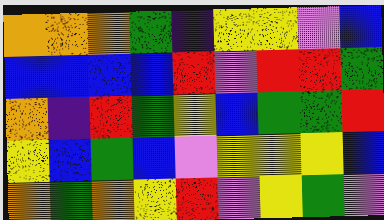[["orange", "orange", "orange", "green", "indigo", "yellow", "yellow", "violet", "blue"], ["blue", "blue", "blue", "blue", "red", "violet", "red", "red", "green"], ["orange", "indigo", "red", "green", "yellow", "blue", "green", "green", "red"], ["yellow", "blue", "green", "blue", "violet", "yellow", "yellow", "yellow", "blue"], ["orange", "green", "orange", "yellow", "red", "violet", "yellow", "green", "violet"]]